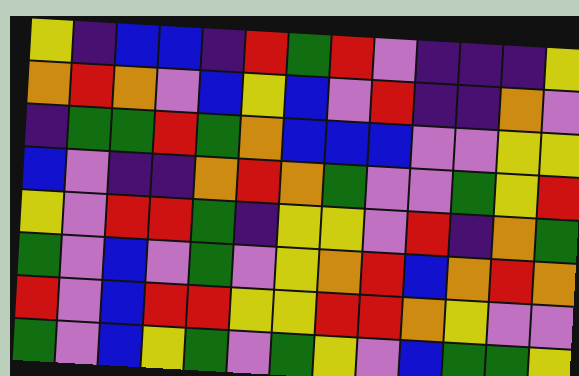[["yellow", "indigo", "blue", "blue", "indigo", "red", "green", "red", "violet", "indigo", "indigo", "indigo", "yellow"], ["orange", "red", "orange", "violet", "blue", "yellow", "blue", "violet", "red", "indigo", "indigo", "orange", "violet"], ["indigo", "green", "green", "red", "green", "orange", "blue", "blue", "blue", "violet", "violet", "yellow", "yellow"], ["blue", "violet", "indigo", "indigo", "orange", "red", "orange", "green", "violet", "violet", "green", "yellow", "red"], ["yellow", "violet", "red", "red", "green", "indigo", "yellow", "yellow", "violet", "red", "indigo", "orange", "green"], ["green", "violet", "blue", "violet", "green", "violet", "yellow", "orange", "red", "blue", "orange", "red", "orange"], ["red", "violet", "blue", "red", "red", "yellow", "yellow", "red", "red", "orange", "yellow", "violet", "violet"], ["green", "violet", "blue", "yellow", "green", "violet", "green", "yellow", "violet", "blue", "green", "green", "yellow"]]